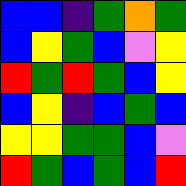[["blue", "blue", "indigo", "green", "orange", "green"], ["blue", "yellow", "green", "blue", "violet", "yellow"], ["red", "green", "red", "green", "blue", "yellow"], ["blue", "yellow", "indigo", "blue", "green", "blue"], ["yellow", "yellow", "green", "green", "blue", "violet"], ["red", "green", "blue", "green", "blue", "red"]]